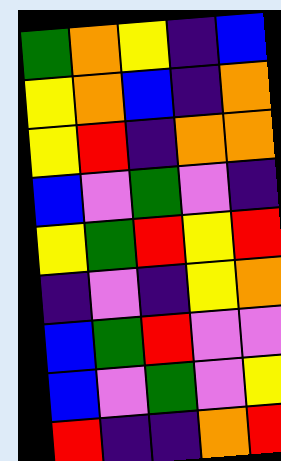[["green", "orange", "yellow", "indigo", "blue"], ["yellow", "orange", "blue", "indigo", "orange"], ["yellow", "red", "indigo", "orange", "orange"], ["blue", "violet", "green", "violet", "indigo"], ["yellow", "green", "red", "yellow", "red"], ["indigo", "violet", "indigo", "yellow", "orange"], ["blue", "green", "red", "violet", "violet"], ["blue", "violet", "green", "violet", "yellow"], ["red", "indigo", "indigo", "orange", "red"]]